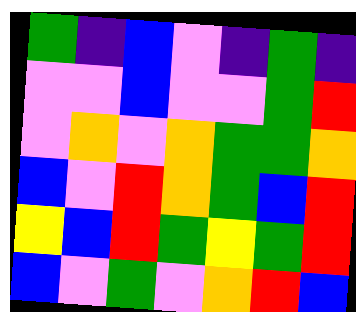[["green", "indigo", "blue", "violet", "indigo", "green", "indigo"], ["violet", "violet", "blue", "violet", "violet", "green", "red"], ["violet", "orange", "violet", "orange", "green", "green", "orange"], ["blue", "violet", "red", "orange", "green", "blue", "red"], ["yellow", "blue", "red", "green", "yellow", "green", "red"], ["blue", "violet", "green", "violet", "orange", "red", "blue"]]